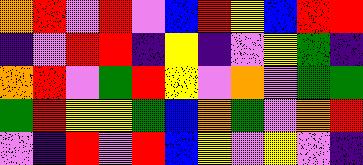[["orange", "red", "violet", "red", "violet", "blue", "red", "yellow", "blue", "red", "red"], ["indigo", "violet", "red", "red", "indigo", "yellow", "indigo", "violet", "yellow", "green", "indigo"], ["orange", "red", "violet", "green", "red", "yellow", "violet", "orange", "violet", "green", "green"], ["green", "red", "yellow", "yellow", "green", "blue", "orange", "green", "violet", "orange", "red"], ["violet", "indigo", "red", "violet", "red", "blue", "yellow", "violet", "yellow", "violet", "indigo"]]